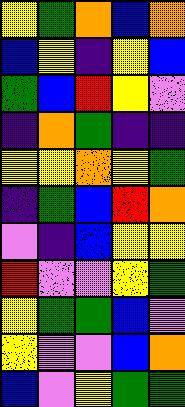[["yellow", "green", "orange", "blue", "orange"], ["blue", "yellow", "indigo", "yellow", "blue"], ["green", "blue", "red", "yellow", "violet"], ["indigo", "orange", "green", "indigo", "indigo"], ["yellow", "yellow", "orange", "yellow", "green"], ["indigo", "green", "blue", "red", "orange"], ["violet", "indigo", "blue", "yellow", "yellow"], ["red", "violet", "violet", "yellow", "green"], ["yellow", "green", "green", "blue", "violet"], ["yellow", "violet", "violet", "blue", "orange"], ["blue", "violet", "yellow", "green", "green"]]